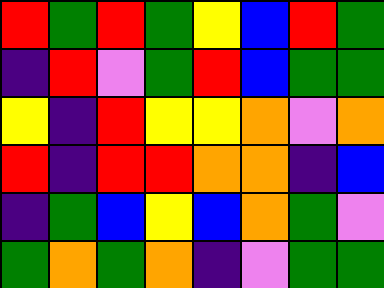[["red", "green", "red", "green", "yellow", "blue", "red", "green"], ["indigo", "red", "violet", "green", "red", "blue", "green", "green"], ["yellow", "indigo", "red", "yellow", "yellow", "orange", "violet", "orange"], ["red", "indigo", "red", "red", "orange", "orange", "indigo", "blue"], ["indigo", "green", "blue", "yellow", "blue", "orange", "green", "violet"], ["green", "orange", "green", "orange", "indigo", "violet", "green", "green"]]